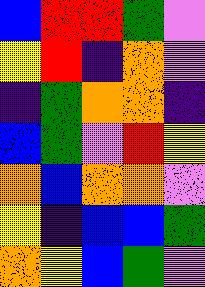[["blue", "red", "red", "green", "violet"], ["yellow", "red", "indigo", "orange", "violet"], ["indigo", "green", "orange", "orange", "indigo"], ["blue", "green", "violet", "red", "yellow"], ["orange", "blue", "orange", "orange", "violet"], ["yellow", "indigo", "blue", "blue", "green"], ["orange", "yellow", "blue", "green", "violet"]]